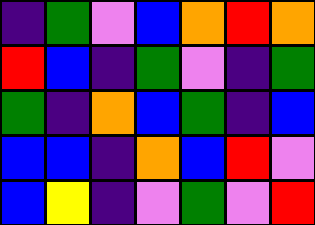[["indigo", "green", "violet", "blue", "orange", "red", "orange"], ["red", "blue", "indigo", "green", "violet", "indigo", "green"], ["green", "indigo", "orange", "blue", "green", "indigo", "blue"], ["blue", "blue", "indigo", "orange", "blue", "red", "violet"], ["blue", "yellow", "indigo", "violet", "green", "violet", "red"]]